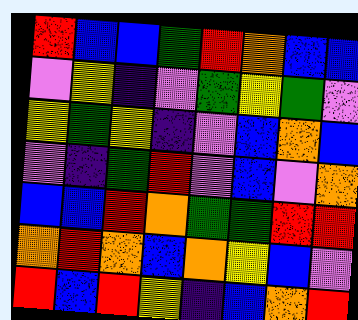[["red", "blue", "blue", "green", "red", "orange", "blue", "blue"], ["violet", "yellow", "indigo", "violet", "green", "yellow", "green", "violet"], ["yellow", "green", "yellow", "indigo", "violet", "blue", "orange", "blue"], ["violet", "indigo", "green", "red", "violet", "blue", "violet", "orange"], ["blue", "blue", "red", "orange", "green", "green", "red", "red"], ["orange", "red", "orange", "blue", "orange", "yellow", "blue", "violet"], ["red", "blue", "red", "yellow", "indigo", "blue", "orange", "red"]]